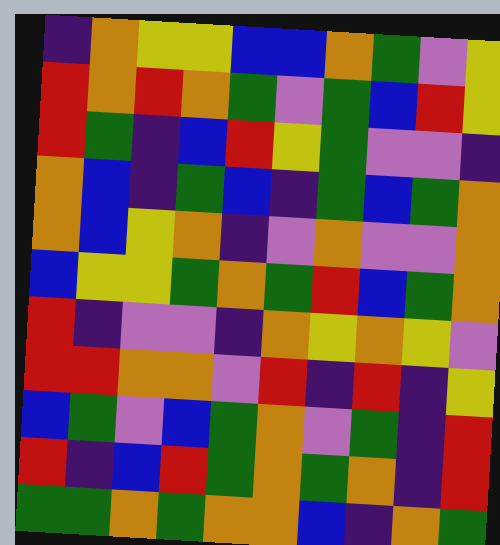[["indigo", "orange", "yellow", "yellow", "blue", "blue", "orange", "green", "violet", "yellow"], ["red", "orange", "red", "orange", "green", "violet", "green", "blue", "red", "yellow"], ["red", "green", "indigo", "blue", "red", "yellow", "green", "violet", "violet", "indigo"], ["orange", "blue", "indigo", "green", "blue", "indigo", "green", "blue", "green", "orange"], ["orange", "blue", "yellow", "orange", "indigo", "violet", "orange", "violet", "violet", "orange"], ["blue", "yellow", "yellow", "green", "orange", "green", "red", "blue", "green", "orange"], ["red", "indigo", "violet", "violet", "indigo", "orange", "yellow", "orange", "yellow", "violet"], ["red", "red", "orange", "orange", "violet", "red", "indigo", "red", "indigo", "yellow"], ["blue", "green", "violet", "blue", "green", "orange", "violet", "green", "indigo", "red"], ["red", "indigo", "blue", "red", "green", "orange", "green", "orange", "indigo", "red"], ["green", "green", "orange", "green", "orange", "orange", "blue", "indigo", "orange", "green"]]